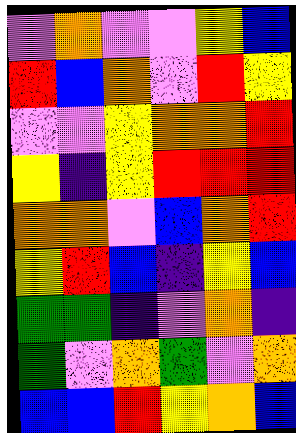[["violet", "orange", "violet", "violet", "yellow", "blue"], ["red", "blue", "orange", "violet", "red", "yellow"], ["violet", "violet", "yellow", "orange", "orange", "red"], ["yellow", "indigo", "yellow", "red", "red", "red"], ["orange", "orange", "violet", "blue", "orange", "red"], ["yellow", "red", "blue", "indigo", "yellow", "blue"], ["green", "green", "indigo", "violet", "orange", "indigo"], ["green", "violet", "orange", "green", "violet", "orange"], ["blue", "blue", "red", "yellow", "orange", "blue"]]